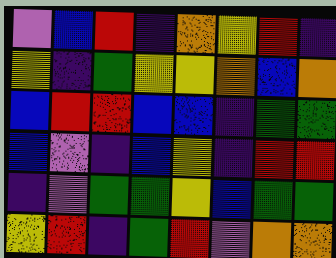[["violet", "blue", "red", "indigo", "orange", "yellow", "red", "indigo"], ["yellow", "indigo", "green", "yellow", "yellow", "orange", "blue", "orange"], ["blue", "red", "red", "blue", "blue", "indigo", "green", "green"], ["blue", "violet", "indigo", "blue", "yellow", "indigo", "red", "red"], ["indigo", "violet", "green", "green", "yellow", "blue", "green", "green"], ["yellow", "red", "indigo", "green", "red", "violet", "orange", "orange"]]